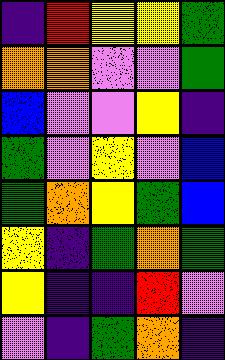[["indigo", "red", "yellow", "yellow", "green"], ["orange", "orange", "violet", "violet", "green"], ["blue", "violet", "violet", "yellow", "indigo"], ["green", "violet", "yellow", "violet", "blue"], ["green", "orange", "yellow", "green", "blue"], ["yellow", "indigo", "green", "orange", "green"], ["yellow", "indigo", "indigo", "red", "violet"], ["violet", "indigo", "green", "orange", "indigo"]]